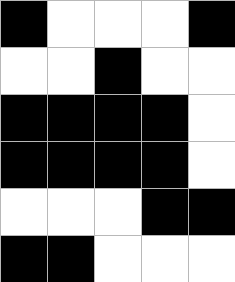[["black", "white", "white", "white", "black"], ["white", "white", "black", "white", "white"], ["black", "black", "black", "black", "white"], ["black", "black", "black", "black", "white"], ["white", "white", "white", "black", "black"], ["black", "black", "white", "white", "white"]]